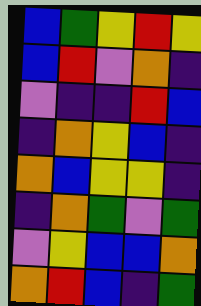[["blue", "green", "yellow", "red", "yellow"], ["blue", "red", "violet", "orange", "indigo"], ["violet", "indigo", "indigo", "red", "blue"], ["indigo", "orange", "yellow", "blue", "indigo"], ["orange", "blue", "yellow", "yellow", "indigo"], ["indigo", "orange", "green", "violet", "green"], ["violet", "yellow", "blue", "blue", "orange"], ["orange", "red", "blue", "indigo", "green"]]